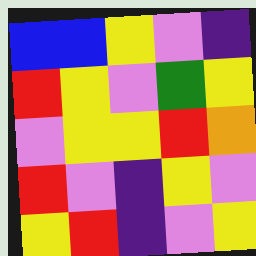[["blue", "blue", "yellow", "violet", "indigo"], ["red", "yellow", "violet", "green", "yellow"], ["violet", "yellow", "yellow", "red", "orange"], ["red", "violet", "indigo", "yellow", "violet"], ["yellow", "red", "indigo", "violet", "yellow"]]